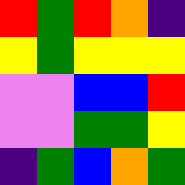[["red", "green", "red", "orange", "indigo"], ["yellow", "green", "yellow", "yellow", "yellow"], ["violet", "violet", "blue", "blue", "red"], ["violet", "violet", "green", "green", "yellow"], ["indigo", "green", "blue", "orange", "green"]]